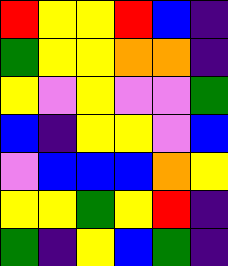[["red", "yellow", "yellow", "red", "blue", "indigo"], ["green", "yellow", "yellow", "orange", "orange", "indigo"], ["yellow", "violet", "yellow", "violet", "violet", "green"], ["blue", "indigo", "yellow", "yellow", "violet", "blue"], ["violet", "blue", "blue", "blue", "orange", "yellow"], ["yellow", "yellow", "green", "yellow", "red", "indigo"], ["green", "indigo", "yellow", "blue", "green", "indigo"]]